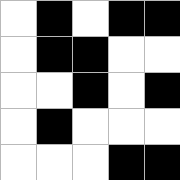[["white", "black", "white", "black", "black"], ["white", "black", "black", "white", "white"], ["white", "white", "black", "white", "black"], ["white", "black", "white", "white", "white"], ["white", "white", "white", "black", "black"]]